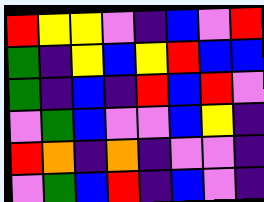[["red", "yellow", "yellow", "violet", "indigo", "blue", "violet", "red"], ["green", "indigo", "yellow", "blue", "yellow", "red", "blue", "blue"], ["green", "indigo", "blue", "indigo", "red", "blue", "red", "violet"], ["violet", "green", "blue", "violet", "violet", "blue", "yellow", "indigo"], ["red", "orange", "indigo", "orange", "indigo", "violet", "violet", "indigo"], ["violet", "green", "blue", "red", "indigo", "blue", "violet", "indigo"]]